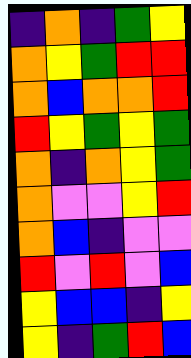[["indigo", "orange", "indigo", "green", "yellow"], ["orange", "yellow", "green", "red", "red"], ["orange", "blue", "orange", "orange", "red"], ["red", "yellow", "green", "yellow", "green"], ["orange", "indigo", "orange", "yellow", "green"], ["orange", "violet", "violet", "yellow", "red"], ["orange", "blue", "indigo", "violet", "violet"], ["red", "violet", "red", "violet", "blue"], ["yellow", "blue", "blue", "indigo", "yellow"], ["yellow", "indigo", "green", "red", "blue"]]